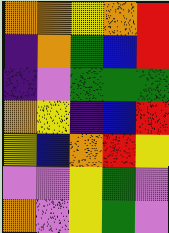[["orange", "orange", "yellow", "orange", "red"], ["indigo", "orange", "green", "blue", "red"], ["indigo", "violet", "green", "green", "green"], ["orange", "yellow", "indigo", "blue", "red"], ["yellow", "blue", "orange", "red", "yellow"], ["violet", "violet", "yellow", "green", "violet"], ["orange", "violet", "yellow", "green", "violet"]]